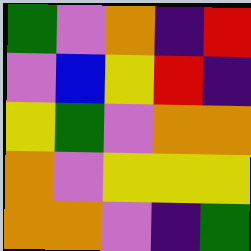[["green", "violet", "orange", "indigo", "red"], ["violet", "blue", "yellow", "red", "indigo"], ["yellow", "green", "violet", "orange", "orange"], ["orange", "violet", "yellow", "yellow", "yellow"], ["orange", "orange", "violet", "indigo", "green"]]